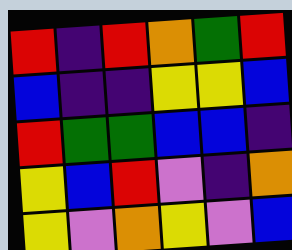[["red", "indigo", "red", "orange", "green", "red"], ["blue", "indigo", "indigo", "yellow", "yellow", "blue"], ["red", "green", "green", "blue", "blue", "indigo"], ["yellow", "blue", "red", "violet", "indigo", "orange"], ["yellow", "violet", "orange", "yellow", "violet", "blue"]]